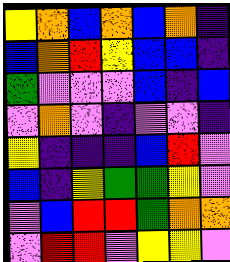[["yellow", "orange", "blue", "orange", "blue", "orange", "indigo"], ["blue", "orange", "red", "yellow", "blue", "blue", "indigo"], ["green", "violet", "violet", "violet", "blue", "indigo", "blue"], ["violet", "orange", "violet", "indigo", "violet", "violet", "indigo"], ["yellow", "indigo", "indigo", "indigo", "blue", "red", "violet"], ["blue", "indigo", "yellow", "green", "green", "yellow", "violet"], ["violet", "blue", "red", "red", "green", "orange", "orange"], ["violet", "red", "red", "violet", "yellow", "yellow", "violet"]]